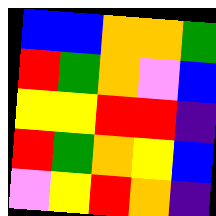[["blue", "blue", "orange", "orange", "green"], ["red", "green", "orange", "violet", "blue"], ["yellow", "yellow", "red", "red", "indigo"], ["red", "green", "orange", "yellow", "blue"], ["violet", "yellow", "red", "orange", "indigo"]]